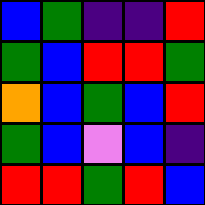[["blue", "green", "indigo", "indigo", "red"], ["green", "blue", "red", "red", "green"], ["orange", "blue", "green", "blue", "red"], ["green", "blue", "violet", "blue", "indigo"], ["red", "red", "green", "red", "blue"]]